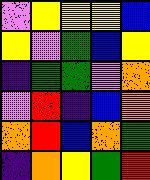[["violet", "yellow", "yellow", "yellow", "blue"], ["yellow", "violet", "green", "blue", "yellow"], ["indigo", "green", "green", "violet", "orange"], ["violet", "red", "indigo", "blue", "orange"], ["orange", "red", "blue", "orange", "green"], ["indigo", "orange", "yellow", "green", "red"]]